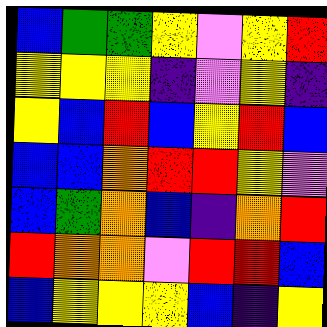[["blue", "green", "green", "yellow", "violet", "yellow", "red"], ["yellow", "yellow", "yellow", "indigo", "violet", "yellow", "indigo"], ["yellow", "blue", "red", "blue", "yellow", "red", "blue"], ["blue", "blue", "orange", "red", "red", "yellow", "violet"], ["blue", "green", "orange", "blue", "indigo", "orange", "red"], ["red", "orange", "orange", "violet", "red", "red", "blue"], ["blue", "yellow", "yellow", "yellow", "blue", "indigo", "yellow"]]